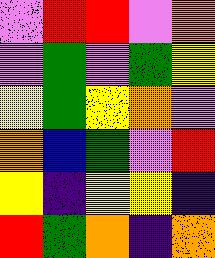[["violet", "red", "red", "violet", "orange"], ["violet", "green", "violet", "green", "yellow"], ["yellow", "green", "yellow", "orange", "violet"], ["orange", "blue", "green", "violet", "red"], ["yellow", "indigo", "yellow", "yellow", "indigo"], ["red", "green", "orange", "indigo", "orange"]]